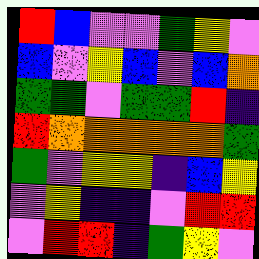[["red", "blue", "violet", "violet", "green", "yellow", "violet"], ["blue", "violet", "yellow", "blue", "violet", "blue", "orange"], ["green", "green", "violet", "green", "green", "red", "indigo"], ["red", "orange", "orange", "orange", "orange", "orange", "green"], ["green", "violet", "yellow", "yellow", "indigo", "blue", "yellow"], ["violet", "yellow", "indigo", "indigo", "violet", "red", "red"], ["violet", "red", "red", "indigo", "green", "yellow", "violet"]]